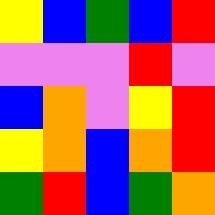[["yellow", "blue", "green", "blue", "red"], ["violet", "violet", "violet", "red", "violet"], ["blue", "orange", "violet", "yellow", "red"], ["yellow", "orange", "blue", "orange", "red"], ["green", "red", "blue", "green", "orange"]]